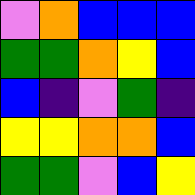[["violet", "orange", "blue", "blue", "blue"], ["green", "green", "orange", "yellow", "blue"], ["blue", "indigo", "violet", "green", "indigo"], ["yellow", "yellow", "orange", "orange", "blue"], ["green", "green", "violet", "blue", "yellow"]]